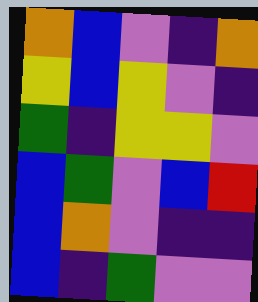[["orange", "blue", "violet", "indigo", "orange"], ["yellow", "blue", "yellow", "violet", "indigo"], ["green", "indigo", "yellow", "yellow", "violet"], ["blue", "green", "violet", "blue", "red"], ["blue", "orange", "violet", "indigo", "indigo"], ["blue", "indigo", "green", "violet", "violet"]]